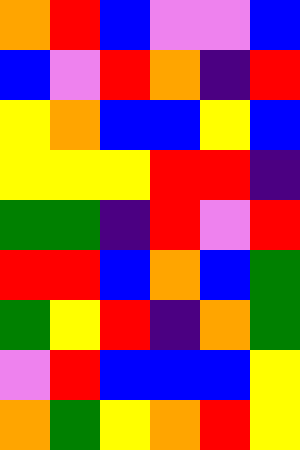[["orange", "red", "blue", "violet", "violet", "blue"], ["blue", "violet", "red", "orange", "indigo", "red"], ["yellow", "orange", "blue", "blue", "yellow", "blue"], ["yellow", "yellow", "yellow", "red", "red", "indigo"], ["green", "green", "indigo", "red", "violet", "red"], ["red", "red", "blue", "orange", "blue", "green"], ["green", "yellow", "red", "indigo", "orange", "green"], ["violet", "red", "blue", "blue", "blue", "yellow"], ["orange", "green", "yellow", "orange", "red", "yellow"]]